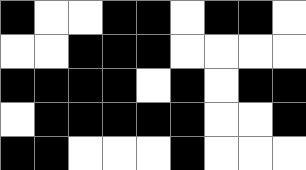[["black", "white", "white", "black", "black", "white", "black", "black", "white"], ["white", "white", "black", "black", "black", "white", "white", "white", "white"], ["black", "black", "black", "black", "white", "black", "white", "black", "black"], ["white", "black", "black", "black", "black", "black", "white", "white", "black"], ["black", "black", "white", "white", "white", "black", "white", "white", "white"]]